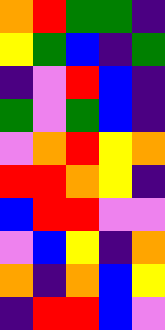[["orange", "red", "green", "green", "indigo"], ["yellow", "green", "blue", "indigo", "green"], ["indigo", "violet", "red", "blue", "indigo"], ["green", "violet", "green", "blue", "indigo"], ["violet", "orange", "red", "yellow", "orange"], ["red", "red", "orange", "yellow", "indigo"], ["blue", "red", "red", "violet", "violet"], ["violet", "blue", "yellow", "indigo", "orange"], ["orange", "indigo", "orange", "blue", "yellow"], ["indigo", "red", "red", "blue", "violet"]]